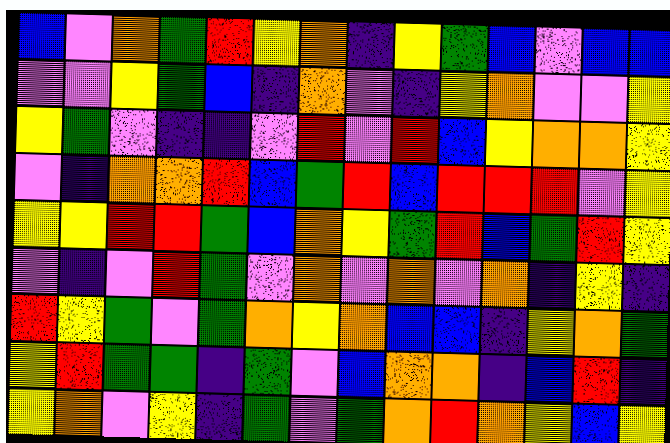[["blue", "violet", "orange", "green", "red", "yellow", "orange", "indigo", "yellow", "green", "blue", "violet", "blue", "blue"], ["violet", "violet", "yellow", "green", "blue", "indigo", "orange", "violet", "indigo", "yellow", "orange", "violet", "violet", "yellow"], ["yellow", "green", "violet", "indigo", "indigo", "violet", "red", "violet", "red", "blue", "yellow", "orange", "orange", "yellow"], ["violet", "indigo", "orange", "orange", "red", "blue", "green", "red", "blue", "red", "red", "red", "violet", "yellow"], ["yellow", "yellow", "red", "red", "green", "blue", "orange", "yellow", "green", "red", "blue", "green", "red", "yellow"], ["violet", "indigo", "violet", "red", "green", "violet", "orange", "violet", "orange", "violet", "orange", "indigo", "yellow", "indigo"], ["red", "yellow", "green", "violet", "green", "orange", "yellow", "orange", "blue", "blue", "indigo", "yellow", "orange", "green"], ["yellow", "red", "green", "green", "indigo", "green", "violet", "blue", "orange", "orange", "indigo", "blue", "red", "indigo"], ["yellow", "orange", "violet", "yellow", "indigo", "green", "violet", "green", "orange", "red", "orange", "yellow", "blue", "yellow"]]